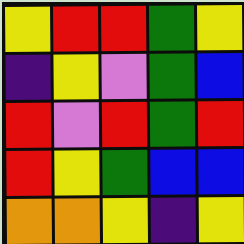[["yellow", "red", "red", "green", "yellow"], ["indigo", "yellow", "violet", "green", "blue"], ["red", "violet", "red", "green", "red"], ["red", "yellow", "green", "blue", "blue"], ["orange", "orange", "yellow", "indigo", "yellow"]]